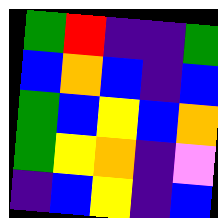[["green", "red", "indigo", "indigo", "green"], ["blue", "orange", "blue", "indigo", "blue"], ["green", "blue", "yellow", "blue", "orange"], ["green", "yellow", "orange", "indigo", "violet"], ["indigo", "blue", "yellow", "indigo", "blue"]]